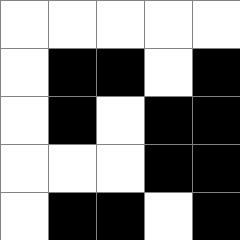[["white", "white", "white", "white", "white"], ["white", "black", "black", "white", "black"], ["white", "black", "white", "black", "black"], ["white", "white", "white", "black", "black"], ["white", "black", "black", "white", "black"]]